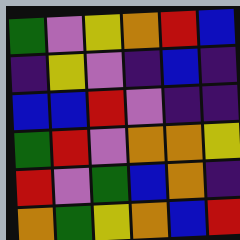[["green", "violet", "yellow", "orange", "red", "blue"], ["indigo", "yellow", "violet", "indigo", "blue", "indigo"], ["blue", "blue", "red", "violet", "indigo", "indigo"], ["green", "red", "violet", "orange", "orange", "yellow"], ["red", "violet", "green", "blue", "orange", "indigo"], ["orange", "green", "yellow", "orange", "blue", "red"]]